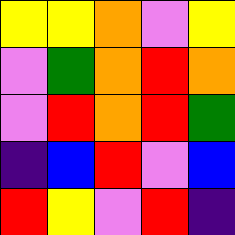[["yellow", "yellow", "orange", "violet", "yellow"], ["violet", "green", "orange", "red", "orange"], ["violet", "red", "orange", "red", "green"], ["indigo", "blue", "red", "violet", "blue"], ["red", "yellow", "violet", "red", "indigo"]]